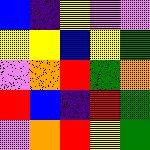[["blue", "indigo", "yellow", "violet", "violet"], ["yellow", "yellow", "blue", "yellow", "green"], ["violet", "orange", "red", "green", "orange"], ["red", "blue", "indigo", "red", "green"], ["violet", "orange", "red", "yellow", "green"]]